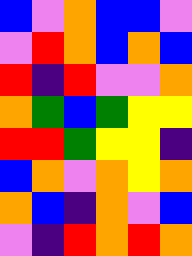[["blue", "violet", "orange", "blue", "blue", "violet"], ["violet", "red", "orange", "blue", "orange", "blue"], ["red", "indigo", "red", "violet", "violet", "orange"], ["orange", "green", "blue", "green", "yellow", "yellow"], ["red", "red", "green", "yellow", "yellow", "indigo"], ["blue", "orange", "violet", "orange", "yellow", "orange"], ["orange", "blue", "indigo", "orange", "violet", "blue"], ["violet", "indigo", "red", "orange", "red", "orange"]]